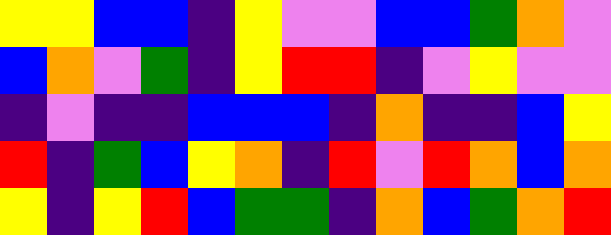[["yellow", "yellow", "blue", "blue", "indigo", "yellow", "violet", "violet", "blue", "blue", "green", "orange", "violet"], ["blue", "orange", "violet", "green", "indigo", "yellow", "red", "red", "indigo", "violet", "yellow", "violet", "violet"], ["indigo", "violet", "indigo", "indigo", "blue", "blue", "blue", "indigo", "orange", "indigo", "indigo", "blue", "yellow"], ["red", "indigo", "green", "blue", "yellow", "orange", "indigo", "red", "violet", "red", "orange", "blue", "orange"], ["yellow", "indigo", "yellow", "red", "blue", "green", "green", "indigo", "orange", "blue", "green", "orange", "red"]]